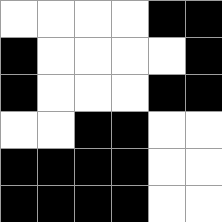[["white", "white", "white", "white", "black", "black"], ["black", "white", "white", "white", "white", "black"], ["black", "white", "white", "white", "black", "black"], ["white", "white", "black", "black", "white", "white"], ["black", "black", "black", "black", "white", "white"], ["black", "black", "black", "black", "white", "white"]]